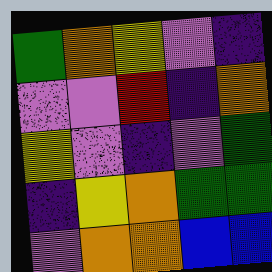[["green", "orange", "yellow", "violet", "indigo"], ["violet", "violet", "red", "indigo", "orange"], ["yellow", "violet", "indigo", "violet", "green"], ["indigo", "yellow", "orange", "green", "green"], ["violet", "orange", "orange", "blue", "blue"]]